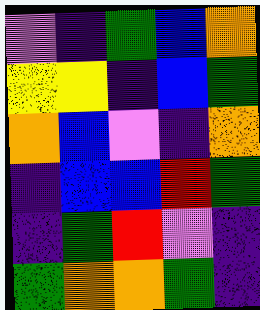[["violet", "indigo", "green", "blue", "orange"], ["yellow", "yellow", "indigo", "blue", "green"], ["orange", "blue", "violet", "indigo", "orange"], ["indigo", "blue", "blue", "red", "green"], ["indigo", "green", "red", "violet", "indigo"], ["green", "orange", "orange", "green", "indigo"]]